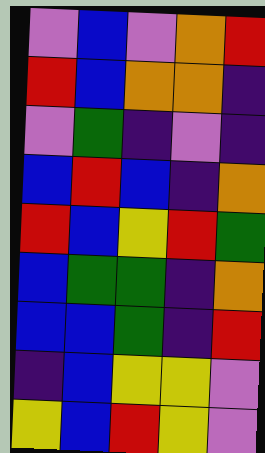[["violet", "blue", "violet", "orange", "red"], ["red", "blue", "orange", "orange", "indigo"], ["violet", "green", "indigo", "violet", "indigo"], ["blue", "red", "blue", "indigo", "orange"], ["red", "blue", "yellow", "red", "green"], ["blue", "green", "green", "indigo", "orange"], ["blue", "blue", "green", "indigo", "red"], ["indigo", "blue", "yellow", "yellow", "violet"], ["yellow", "blue", "red", "yellow", "violet"]]